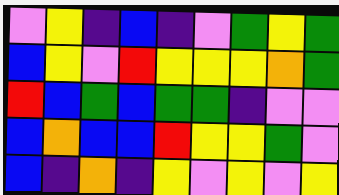[["violet", "yellow", "indigo", "blue", "indigo", "violet", "green", "yellow", "green"], ["blue", "yellow", "violet", "red", "yellow", "yellow", "yellow", "orange", "green"], ["red", "blue", "green", "blue", "green", "green", "indigo", "violet", "violet"], ["blue", "orange", "blue", "blue", "red", "yellow", "yellow", "green", "violet"], ["blue", "indigo", "orange", "indigo", "yellow", "violet", "yellow", "violet", "yellow"]]